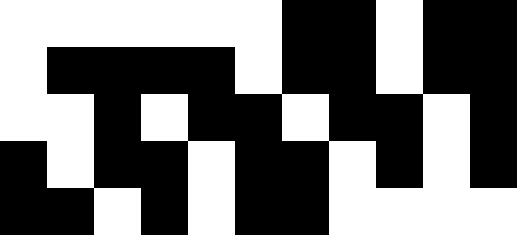[["white", "white", "white", "white", "white", "white", "black", "black", "white", "black", "black"], ["white", "black", "black", "black", "black", "white", "black", "black", "white", "black", "black"], ["white", "white", "black", "white", "black", "black", "white", "black", "black", "white", "black"], ["black", "white", "black", "black", "white", "black", "black", "white", "black", "white", "black"], ["black", "black", "white", "black", "white", "black", "black", "white", "white", "white", "white"]]